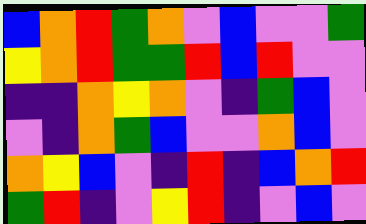[["blue", "orange", "red", "green", "orange", "violet", "blue", "violet", "violet", "green"], ["yellow", "orange", "red", "green", "green", "red", "blue", "red", "violet", "violet"], ["indigo", "indigo", "orange", "yellow", "orange", "violet", "indigo", "green", "blue", "violet"], ["violet", "indigo", "orange", "green", "blue", "violet", "violet", "orange", "blue", "violet"], ["orange", "yellow", "blue", "violet", "indigo", "red", "indigo", "blue", "orange", "red"], ["green", "red", "indigo", "violet", "yellow", "red", "indigo", "violet", "blue", "violet"]]